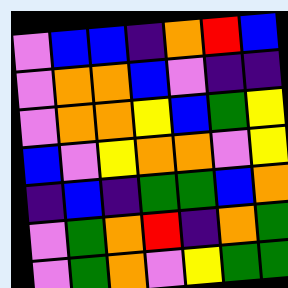[["violet", "blue", "blue", "indigo", "orange", "red", "blue"], ["violet", "orange", "orange", "blue", "violet", "indigo", "indigo"], ["violet", "orange", "orange", "yellow", "blue", "green", "yellow"], ["blue", "violet", "yellow", "orange", "orange", "violet", "yellow"], ["indigo", "blue", "indigo", "green", "green", "blue", "orange"], ["violet", "green", "orange", "red", "indigo", "orange", "green"], ["violet", "green", "orange", "violet", "yellow", "green", "green"]]